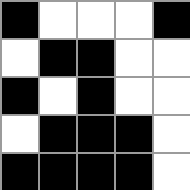[["black", "white", "white", "white", "black"], ["white", "black", "black", "white", "white"], ["black", "white", "black", "white", "white"], ["white", "black", "black", "black", "white"], ["black", "black", "black", "black", "white"]]